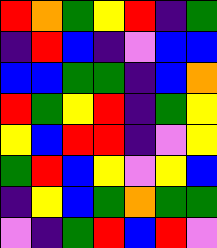[["red", "orange", "green", "yellow", "red", "indigo", "green"], ["indigo", "red", "blue", "indigo", "violet", "blue", "blue"], ["blue", "blue", "green", "green", "indigo", "blue", "orange"], ["red", "green", "yellow", "red", "indigo", "green", "yellow"], ["yellow", "blue", "red", "red", "indigo", "violet", "yellow"], ["green", "red", "blue", "yellow", "violet", "yellow", "blue"], ["indigo", "yellow", "blue", "green", "orange", "green", "green"], ["violet", "indigo", "green", "red", "blue", "red", "violet"]]